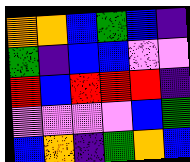[["orange", "orange", "blue", "green", "blue", "indigo"], ["green", "indigo", "blue", "blue", "violet", "violet"], ["red", "blue", "red", "red", "red", "indigo"], ["violet", "violet", "violet", "violet", "blue", "green"], ["blue", "orange", "indigo", "green", "orange", "blue"]]